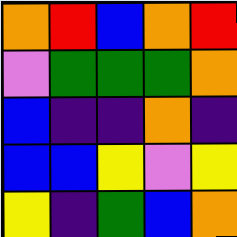[["orange", "red", "blue", "orange", "red"], ["violet", "green", "green", "green", "orange"], ["blue", "indigo", "indigo", "orange", "indigo"], ["blue", "blue", "yellow", "violet", "yellow"], ["yellow", "indigo", "green", "blue", "orange"]]